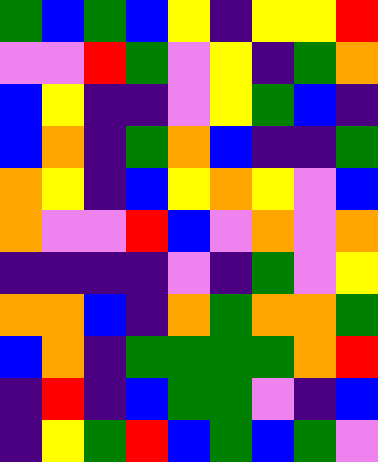[["green", "blue", "green", "blue", "yellow", "indigo", "yellow", "yellow", "red"], ["violet", "violet", "red", "green", "violet", "yellow", "indigo", "green", "orange"], ["blue", "yellow", "indigo", "indigo", "violet", "yellow", "green", "blue", "indigo"], ["blue", "orange", "indigo", "green", "orange", "blue", "indigo", "indigo", "green"], ["orange", "yellow", "indigo", "blue", "yellow", "orange", "yellow", "violet", "blue"], ["orange", "violet", "violet", "red", "blue", "violet", "orange", "violet", "orange"], ["indigo", "indigo", "indigo", "indigo", "violet", "indigo", "green", "violet", "yellow"], ["orange", "orange", "blue", "indigo", "orange", "green", "orange", "orange", "green"], ["blue", "orange", "indigo", "green", "green", "green", "green", "orange", "red"], ["indigo", "red", "indigo", "blue", "green", "green", "violet", "indigo", "blue"], ["indigo", "yellow", "green", "red", "blue", "green", "blue", "green", "violet"]]